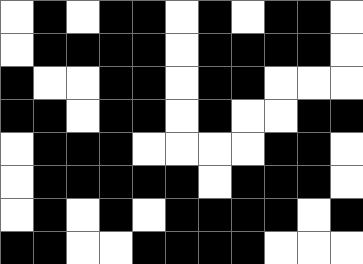[["white", "black", "white", "black", "black", "white", "black", "white", "black", "black", "white"], ["white", "black", "black", "black", "black", "white", "black", "black", "black", "black", "white"], ["black", "white", "white", "black", "black", "white", "black", "black", "white", "white", "white"], ["black", "black", "white", "black", "black", "white", "black", "white", "white", "black", "black"], ["white", "black", "black", "black", "white", "white", "white", "white", "black", "black", "white"], ["white", "black", "black", "black", "black", "black", "white", "black", "black", "black", "white"], ["white", "black", "white", "black", "white", "black", "black", "black", "black", "white", "black"], ["black", "black", "white", "white", "black", "black", "black", "black", "white", "white", "white"]]